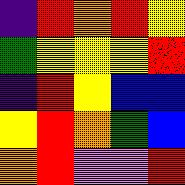[["indigo", "red", "orange", "red", "yellow"], ["green", "yellow", "yellow", "yellow", "red"], ["indigo", "red", "yellow", "blue", "blue"], ["yellow", "red", "orange", "green", "blue"], ["orange", "red", "violet", "violet", "red"]]